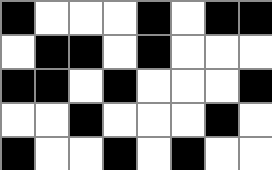[["black", "white", "white", "white", "black", "white", "black", "black"], ["white", "black", "black", "white", "black", "white", "white", "white"], ["black", "black", "white", "black", "white", "white", "white", "black"], ["white", "white", "black", "white", "white", "white", "black", "white"], ["black", "white", "white", "black", "white", "black", "white", "white"]]